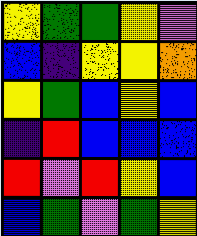[["yellow", "green", "green", "yellow", "violet"], ["blue", "indigo", "yellow", "yellow", "orange"], ["yellow", "green", "blue", "yellow", "blue"], ["indigo", "red", "blue", "blue", "blue"], ["red", "violet", "red", "yellow", "blue"], ["blue", "green", "violet", "green", "yellow"]]